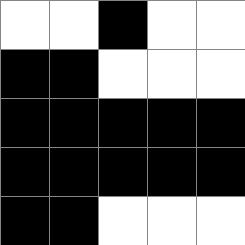[["white", "white", "black", "white", "white"], ["black", "black", "white", "white", "white"], ["black", "black", "black", "black", "black"], ["black", "black", "black", "black", "black"], ["black", "black", "white", "white", "white"]]